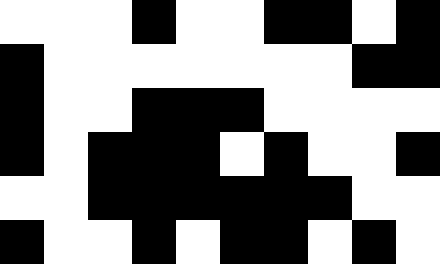[["white", "white", "white", "black", "white", "white", "black", "black", "white", "black"], ["black", "white", "white", "white", "white", "white", "white", "white", "black", "black"], ["black", "white", "white", "black", "black", "black", "white", "white", "white", "white"], ["black", "white", "black", "black", "black", "white", "black", "white", "white", "black"], ["white", "white", "black", "black", "black", "black", "black", "black", "white", "white"], ["black", "white", "white", "black", "white", "black", "black", "white", "black", "white"]]